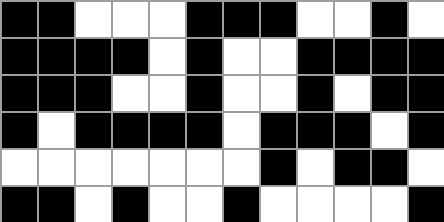[["black", "black", "white", "white", "white", "black", "black", "black", "white", "white", "black", "white"], ["black", "black", "black", "black", "white", "black", "white", "white", "black", "black", "black", "black"], ["black", "black", "black", "white", "white", "black", "white", "white", "black", "white", "black", "black"], ["black", "white", "black", "black", "black", "black", "white", "black", "black", "black", "white", "black"], ["white", "white", "white", "white", "white", "white", "white", "black", "white", "black", "black", "white"], ["black", "black", "white", "black", "white", "white", "black", "white", "white", "white", "white", "black"]]